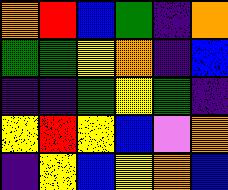[["orange", "red", "blue", "green", "indigo", "orange"], ["green", "green", "yellow", "orange", "indigo", "blue"], ["indigo", "indigo", "green", "yellow", "green", "indigo"], ["yellow", "red", "yellow", "blue", "violet", "orange"], ["indigo", "yellow", "blue", "yellow", "orange", "blue"]]